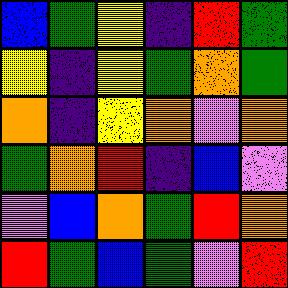[["blue", "green", "yellow", "indigo", "red", "green"], ["yellow", "indigo", "yellow", "green", "orange", "green"], ["orange", "indigo", "yellow", "orange", "violet", "orange"], ["green", "orange", "red", "indigo", "blue", "violet"], ["violet", "blue", "orange", "green", "red", "orange"], ["red", "green", "blue", "green", "violet", "red"]]